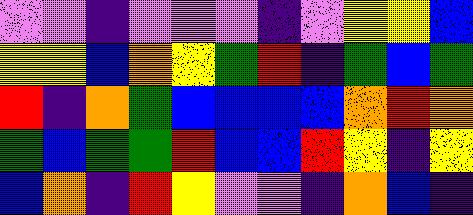[["violet", "violet", "indigo", "violet", "violet", "violet", "indigo", "violet", "yellow", "yellow", "blue"], ["yellow", "yellow", "blue", "orange", "yellow", "green", "red", "indigo", "green", "blue", "green"], ["red", "indigo", "orange", "green", "blue", "blue", "blue", "blue", "orange", "red", "orange"], ["green", "blue", "green", "green", "red", "blue", "blue", "red", "yellow", "indigo", "yellow"], ["blue", "orange", "indigo", "red", "yellow", "violet", "violet", "indigo", "orange", "blue", "indigo"]]